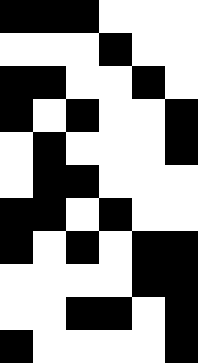[["black", "black", "black", "white", "white", "white"], ["white", "white", "white", "black", "white", "white"], ["black", "black", "white", "white", "black", "white"], ["black", "white", "black", "white", "white", "black"], ["white", "black", "white", "white", "white", "black"], ["white", "black", "black", "white", "white", "white"], ["black", "black", "white", "black", "white", "white"], ["black", "white", "black", "white", "black", "black"], ["white", "white", "white", "white", "black", "black"], ["white", "white", "black", "black", "white", "black"], ["black", "white", "white", "white", "white", "black"]]